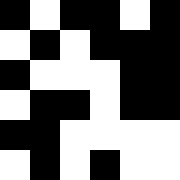[["black", "white", "black", "black", "white", "black"], ["white", "black", "white", "black", "black", "black"], ["black", "white", "white", "white", "black", "black"], ["white", "black", "black", "white", "black", "black"], ["black", "black", "white", "white", "white", "white"], ["white", "black", "white", "black", "white", "white"]]